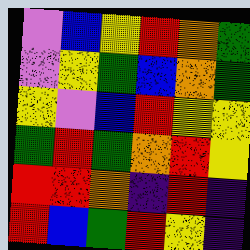[["violet", "blue", "yellow", "red", "orange", "green"], ["violet", "yellow", "green", "blue", "orange", "green"], ["yellow", "violet", "blue", "red", "yellow", "yellow"], ["green", "red", "green", "orange", "red", "yellow"], ["red", "red", "orange", "indigo", "red", "indigo"], ["red", "blue", "green", "red", "yellow", "indigo"]]